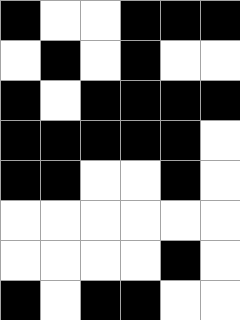[["black", "white", "white", "black", "black", "black"], ["white", "black", "white", "black", "white", "white"], ["black", "white", "black", "black", "black", "black"], ["black", "black", "black", "black", "black", "white"], ["black", "black", "white", "white", "black", "white"], ["white", "white", "white", "white", "white", "white"], ["white", "white", "white", "white", "black", "white"], ["black", "white", "black", "black", "white", "white"]]